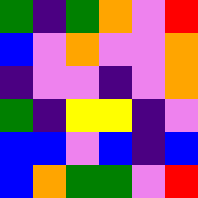[["green", "indigo", "green", "orange", "violet", "red"], ["blue", "violet", "orange", "violet", "violet", "orange"], ["indigo", "violet", "violet", "indigo", "violet", "orange"], ["green", "indigo", "yellow", "yellow", "indigo", "violet"], ["blue", "blue", "violet", "blue", "indigo", "blue"], ["blue", "orange", "green", "green", "violet", "red"]]